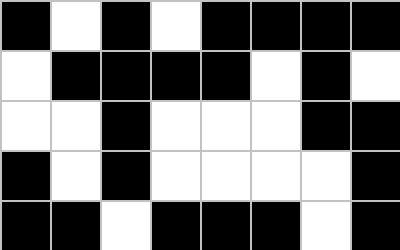[["black", "white", "black", "white", "black", "black", "black", "black"], ["white", "black", "black", "black", "black", "white", "black", "white"], ["white", "white", "black", "white", "white", "white", "black", "black"], ["black", "white", "black", "white", "white", "white", "white", "black"], ["black", "black", "white", "black", "black", "black", "white", "black"]]